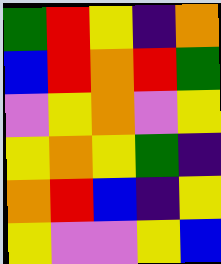[["green", "red", "yellow", "indigo", "orange"], ["blue", "red", "orange", "red", "green"], ["violet", "yellow", "orange", "violet", "yellow"], ["yellow", "orange", "yellow", "green", "indigo"], ["orange", "red", "blue", "indigo", "yellow"], ["yellow", "violet", "violet", "yellow", "blue"]]